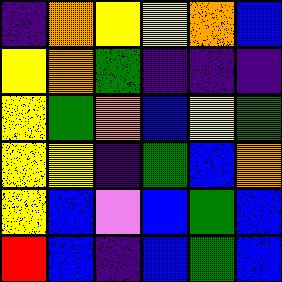[["indigo", "orange", "yellow", "yellow", "orange", "blue"], ["yellow", "orange", "green", "indigo", "indigo", "indigo"], ["yellow", "green", "orange", "blue", "yellow", "green"], ["yellow", "yellow", "indigo", "green", "blue", "orange"], ["yellow", "blue", "violet", "blue", "green", "blue"], ["red", "blue", "indigo", "blue", "green", "blue"]]